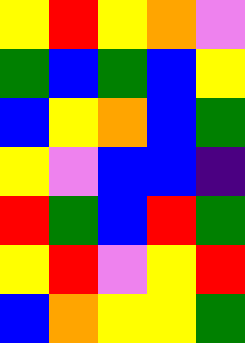[["yellow", "red", "yellow", "orange", "violet"], ["green", "blue", "green", "blue", "yellow"], ["blue", "yellow", "orange", "blue", "green"], ["yellow", "violet", "blue", "blue", "indigo"], ["red", "green", "blue", "red", "green"], ["yellow", "red", "violet", "yellow", "red"], ["blue", "orange", "yellow", "yellow", "green"]]